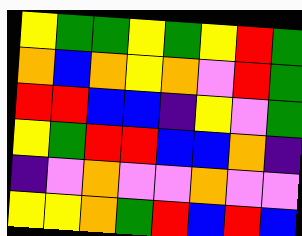[["yellow", "green", "green", "yellow", "green", "yellow", "red", "green"], ["orange", "blue", "orange", "yellow", "orange", "violet", "red", "green"], ["red", "red", "blue", "blue", "indigo", "yellow", "violet", "green"], ["yellow", "green", "red", "red", "blue", "blue", "orange", "indigo"], ["indigo", "violet", "orange", "violet", "violet", "orange", "violet", "violet"], ["yellow", "yellow", "orange", "green", "red", "blue", "red", "blue"]]